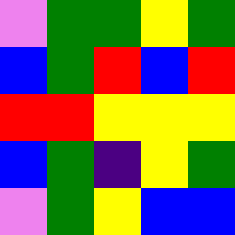[["violet", "green", "green", "yellow", "green"], ["blue", "green", "red", "blue", "red"], ["red", "red", "yellow", "yellow", "yellow"], ["blue", "green", "indigo", "yellow", "green"], ["violet", "green", "yellow", "blue", "blue"]]